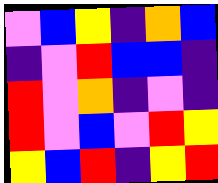[["violet", "blue", "yellow", "indigo", "orange", "blue"], ["indigo", "violet", "red", "blue", "blue", "indigo"], ["red", "violet", "orange", "indigo", "violet", "indigo"], ["red", "violet", "blue", "violet", "red", "yellow"], ["yellow", "blue", "red", "indigo", "yellow", "red"]]